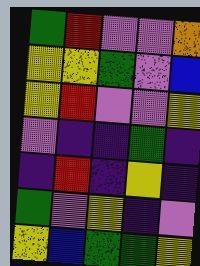[["green", "red", "violet", "violet", "orange"], ["yellow", "yellow", "green", "violet", "blue"], ["yellow", "red", "violet", "violet", "yellow"], ["violet", "indigo", "indigo", "green", "indigo"], ["indigo", "red", "indigo", "yellow", "indigo"], ["green", "violet", "yellow", "indigo", "violet"], ["yellow", "blue", "green", "green", "yellow"]]